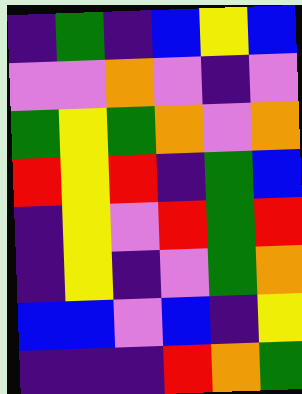[["indigo", "green", "indigo", "blue", "yellow", "blue"], ["violet", "violet", "orange", "violet", "indigo", "violet"], ["green", "yellow", "green", "orange", "violet", "orange"], ["red", "yellow", "red", "indigo", "green", "blue"], ["indigo", "yellow", "violet", "red", "green", "red"], ["indigo", "yellow", "indigo", "violet", "green", "orange"], ["blue", "blue", "violet", "blue", "indigo", "yellow"], ["indigo", "indigo", "indigo", "red", "orange", "green"]]